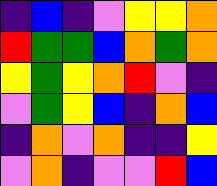[["indigo", "blue", "indigo", "violet", "yellow", "yellow", "orange"], ["red", "green", "green", "blue", "orange", "green", "orange"], ["yellow", "green", "yellow", "orange", "red", "violet", "indigo"], ["violet", "green", "yellow", "blue", "indigo", "orange", "blue"], ["indigo", "orange", "violet", "orange", "indigo", "indigo", "yellow"], ["violet", "orange", "indigo", "violet", "violet", "red", "blue"]]